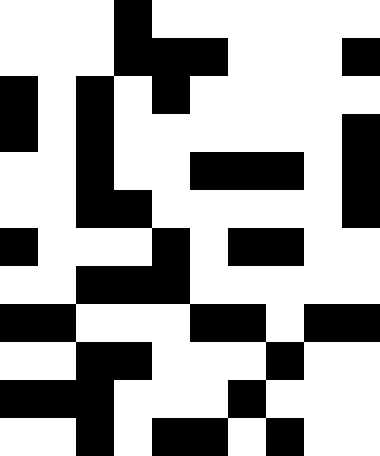[["white", "white", "white", "black", "white", "white", "white", "white", "white", "white"], ["white", "white", "white", "black", "black", "black", "white", "white", "white", "black"], ["black", "white", "black", "white", "black", "white", "white", "white", "white", "white"], ["black", "white", "black", "white", "white", "white", "white", "white", "white", "black"], ["white", "white", "black", "white", "white", "black", "black", "black", "white", "black"], ["white", "white", "black", "black", "white", "white", "white", "white", "white", "black"], ["black", "white", "white", "white", "black", "white", "black", "black", "white", "white"], ["white", "white", "black", "black", "black", "white", "white", "white", "white", "white"], ["black", "black", "white", "white", "white", "black", "black", "white", "black", "black"], ["white", "white", "black", "black", "white", "white", "white", "black", "white", "white"], ["black", "black", "black", "white", "white", "white", "black", "white", "white", "white"], ["white", "white", "black", "white", "black", "black", "white", "black", "white", "white"]]